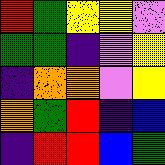[["red", "green", "yellow", "yellow", "violet"], ["green", "green", "indigo", "violet", "yellow"], ["indigo", "orange", "orange", "violet", "yellow"], ["orange", "green", "red", "indigo", "blue"], ["indigo", "red", "red", "blue", "green"]]